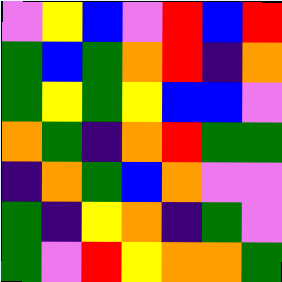[["violet", "yellow", "blue", "violet", "red", "blue", "red"], ["green", "blue", "green", "orange", "red", "indigo", "orange"], ["green", "yellow", "green", "yellow", "blue", "blue", "violet"], ["orange", "green", "indigo", "orange", "red", "green", "green"], ["indigo", "orange", "green", "blue", "orange", "violet", "violet"], ["green", "indigo", "yellow", "orange", "indigo", "green", "violet"], ["green", "violet", "red", "yellow", "orange", "orange", "green"]]